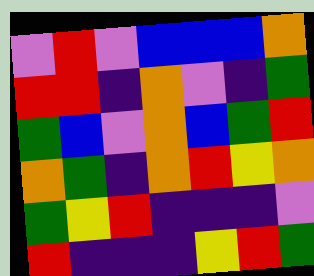[["violet", "red", "violet", "blue", "blue", "blue", "orange"], ["red", "red", "indigo", "orange", "violet", "indigo", "green"], ["green", "blue", "violet", "orange", "blue", "green", "red"], ["orange", "green", "indigo", "orange", "red", "yellow", "orange"], ["green", "yellow", "red", "indigo", "indigo", "indigo", "violet"], ["red", "indigo", "indigo", "indigo", "yellow", "red", "green"]]